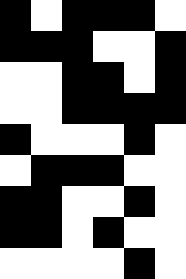[["black", "white", "black", "black", "black", "white"], ["black", "black", "black", "white", "white", "black"], ["white", "white", "black", "black", "white", "black"], ["white", "white", "black", "black", "black", "black"], ["black", "white", "white", "white", "black", "white"], ["white", "black", "black", "black", "white", "white"], ["black", "black", "white", "white", "black", "white"], ["black", "black", "white", "black", "white", "white"], ["white", "white", "white", "white", "black", "white"]]